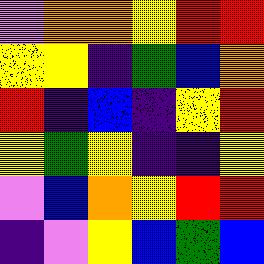[["violet", "orange", "orange", "yellow", "red", "red"], ["yellow", "yellow", "indigo", "green", "blue", "orange"], ["red", "indigo", "blue", "indigo", "yellow", "red"], ["yellow", "green", "yellow", "indigo", "indigo", "yellow"], ["violet", "blue", "orange", "yellow", "red", "red"], ["indigo", "violet", "yellow", "blue", "green", "blue"]]